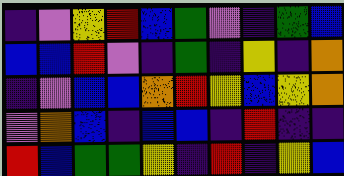[["indigo", "violet", "yellow", "red", "blue", "green", "violet", "indigo", "green", "blue"], ["blue", "blue", "red", "violet", "indigo", "green", "indigo", "yellow", "indigo", "orange"], ["indigo", "violet", "blue", "blue", "orange", "red", "yellow", "blue", "yellow", "orange"], ["violet", "orange", "blue", "indigo", "blue", "blue", "indigo", "red", "indigo", "indigo"], ["red", "blue", "green", "green", "yellow", "indigo", "red", "indigo", "yellow", "blue"]]